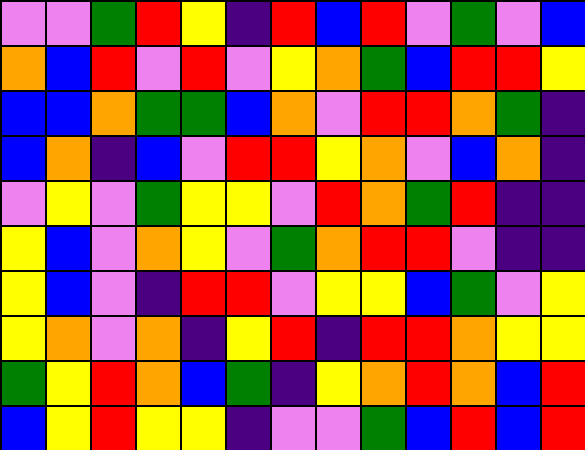[["violet", "violet", "green", "red", "yellow", "indigo", "red", "blue", "red", "violet", "green", "violet", "blue"], ["orange", "blue", "red", "violet", "red", "violet", "yellow", "orange", "green", "blue", "red", "red", "yellow"], ["blue", "blue", "orange", "green", "green", "blue", "orange", "violet", "red", "red", "orange", "green", "indigo"], ["blue", "orange", "indigo", "blue", "violet", "red", "red", "yellow", "orange", "violet", "blue", "orange", "indigo"], ["violet", "yellow", "violet", "green", "yellow", "yellow", "violet", "red", "orange", "green", "red", "indigo", "indigo"], ["yellow", "blue", "violet", "orange", "yellow", "violet", "green", "orange", "red", "red", "violet", "indigo", "indigo"], ["yellow", "blue", "violet", "indigo", "red", "red", "violet", "yellow", "yellow", "blue", "green", "violet", "yellow"], ["yellow", "orange", "violet", "orange", "indigo", "yellow", "red", "indigo", "red", "red", "orange", "yellow", "yellow"], ["green", "yellow", "red", "orange", "blue", "green", "indigo", "yellow", "orange", "red", "orange", "blue", "red"], ["blue", "yellow", "red", "yellow", "yellow", "indigo", "violet", "violet", "green", "blue", "red", "blue", "red"]]